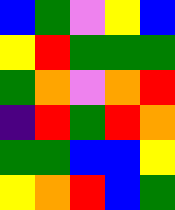[["blue", "green", "violet", "yellow", "blue"], ["yellow", "red", "green", "green", "green"], ["green", "orange", "violet", "orange", "red"], ["indigo", "red", "green", "red", "orange"], ["green", "green", "blue", "blue", "yellow"], ["yellow", "orange", "red", "blue", "green"]]